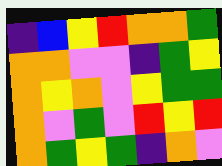[["indigo", "blue", "yellow", "red", "orange", "orange", "green"], ["orange", "orange", "violet", "violet", "indigo", "green", "yellow"], ["orange", "yellow", "orange", "violet", "yellow", "green", "green"], ["orange", "violet", "green", "violet", "red", "yellow", "red"], ["orange", "green", "yellow", "green", "indigo", "orange", "violet"]]